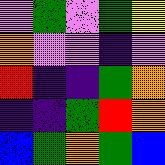[["violet", "green", "violet", "green", "yellow"], ["orange", "violet", "violet", "indigo", "violet"], ["red", "indigo", "indigo", "green", "orange"], ["indigo", "indigo", "green", "red", "orange"], ["blue", "green", "orange", "green", "blue"]]